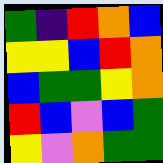[["green", "indigo", "red", "orange", "blue"], ["yellow", "yellow", "blue", "red", "orange"], ["blue", "green", "green", "yellow", "orange"], ["red", "blue", "violet", "blue", "green"], ["yellow", "violet", "orange", "green", "green"]]